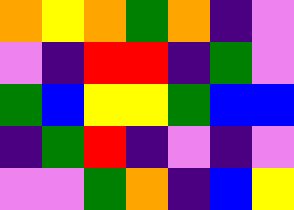[["orange", "yellow", "orange", "green", "orange", "indigo", "violet"], ["violet", "indigo", "red", "red", "indigo", "green", "violet"], ["green", "blue", "yellow", "yellow", "green", "blue", "blue"], ["indigo", "green", "red", "indigo", "violet", "indigo", "violet"], ["violet", "violet", "green", "orange", "indigo", "blue", "yellow"]]